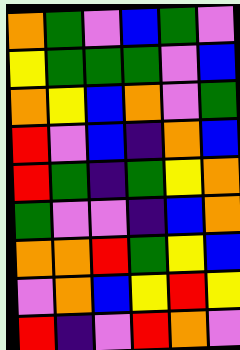[["orange", "green", "violet", "blue", "green", "violet"], ["yellow", "green", "green", "green", "violet", "blue"], ["orange", "yellow", "blue", "orange", "violet", "green"], ["red", "violet", "blue", "indigo", "orange", "blue"], ["red", "green", "indigo", "green", "yellow", "orange"], ["green", "violet", "violet", "indigo", "blue", "orange"], ["orange", "orange", "red", "green", "yellow", "blue"], ["violet", "orange", "blue", "yellow", "red", "yellow"], ["red", "indigo", "violet", "red", "orange", "violet"]]